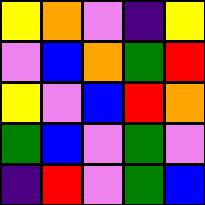[["yellow", "orange", "violet", "indigo", "yellow"], ["violet", "blue", "orange", "green", "red"], ["yellow", "violet", "blue", "red", "orange"], ["green", "blue", "violet", "green", "violet"], ["indigo", "red", "violet", "green", "blue"]]